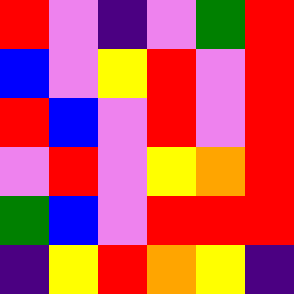[["red", "violet", "indigo", "violet", "green", "red"], ["blue", "violet", "yellow", "red", "violet", "red"], ["red", "blue", "violet", "red", "violet", "red"], ["violet", "red", "violet", "yellow", "orange", "red"], ["green", "blue", "violet", "red", "red", "red"], ["indigo", "yellow", "red", "orange", "yellow", "indigo"]]